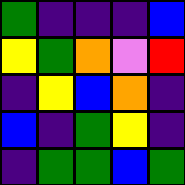[["green", "indigo", "indigo", "indigo", "blue"], ["yellow", "green", "orange", "violet", "red"], ["indigo", "yellow", "blue", "orange", "indigo"], ["blue", "indigo", "green", "yellow", "indigo"], ["indigo", "green", "green", "blue", "green"]]